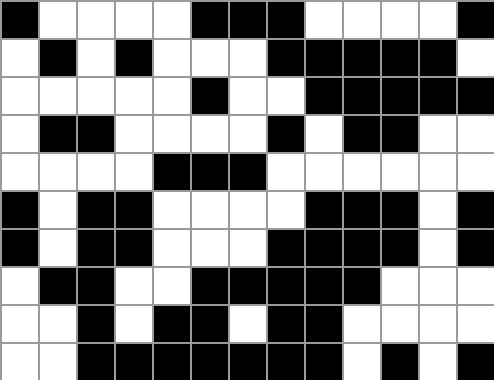[["black", "white", "white", "white", "white", "black", "black", "black", "white", "white", "white", "white", "black"], ["white", "black", "white", "black", "white", "white", "white", "black", "black", "black", "black", "black", "white"], ["white", "white", "white", "white", "white", "black", "white", "white", "black", "black", "black", "black", "black"], ["white", "black", "black", "white", "white", "white", "white", "black", "white", "black", "black", "white", "white"], ["white", "white", "white", "white", "black", "black", "black", "white", "white", "white", "white", "white", "white"], ["black", "white", "black", "black", "white", "white", "white", "white", "black", "black", "black", "white", "black"], ["black", "white", "black", "black", "white", "white", "white", "black", "black", "black", "black", "white", "black"], ["white", "black", "black", "white", "white", "black", "black", "black", "black", "black", "white", "white", "white"], ["white", "white", "black", "white", "black", "black", "white", "black", "black", "white", "white", "white", "white"], ["white", "white", "black", "black", "black", "black", "black", "black", "black", "white", "black", "white", "black"]]